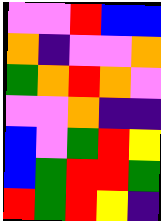[["violet", "violet", "red", "blue", "blue"], ["orange", "indigo", "violet", "violet", "orange"], ["green", "orange", "red", "orange", "violet"], ["violet", "violet", "orange", "indigo", "indigo"], ["blue", "violet", "green", "red", "yellow"], ["blue", "green", "red", "red", "green"], ["red", "green", "red", "yellow", "indigo"]]